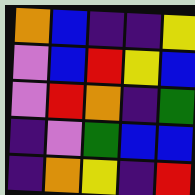[["orange", "blue", "indigo", "indigo", "yellow"], ["violet", "blue", "red", "yellow", "blue"], ["violet", "red", "orange", "indigo", "green"], ["indigo", "violet", "green", "blue", "blue"], ["indigo", "orange", "yellow", "indigo", "red"]]